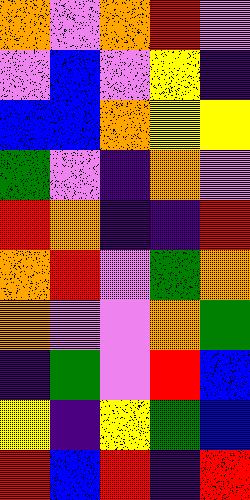[["orange", "violet", "orange", "red", "violet"], ["violet", "blue", "violet", "yellow", "indigo"], ["blue", "blue", "orange", "yellow", "yellow"], ["green", "violet", "indigo", "orange", "violet"], ["red", "orange", "indigo", "indigo", "red"], ["orange", "red", "violet", "green", "orange"], ["orange", "violet", "violet", "orange", "green"], ["indigo", "green", "violet", "red", "blue"], ["yellow", "indigo", "yellow", "green", "blue"], ["red", "blue", "red", "indigo", "red"]]